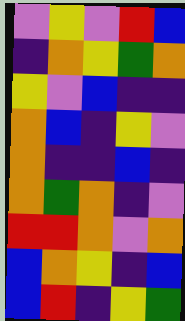[["violet", "yellow", "violet", "red", "blue"], ["indigo", "orange", "yellow", "green", "orange"], ["yellow", "violet", "blue", "indigo", "indigo"], ["orange", "blue", "indigo", "yellow", "violet"], ["orange", "indigo", "indigo", "blue", "indigo"], ["orange", "green", "orange", "indigo", "violet"], ["red", "red", "orange", "violet", "orange"], ["blue", "orange", "yellow", "indigo", "blue"], ["blue", "red", "indigo", "yellow", "green"]]